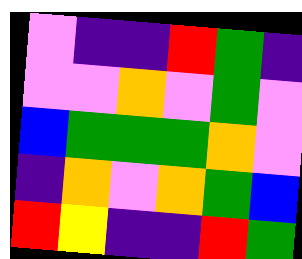[["violet", "indigo", "indigo", "red", "green", "indigo"], ["violet", "violet", "orange", "violet", "green", "violet"], ["blue", "green", "green", "green", "orange", "violet"], ["indigo", "orange", "violet", "orange", "green", "blue"], ["red", "yellow", "indigo", "indigo", "red", "green"]]